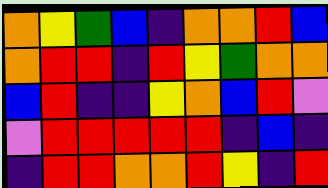[["orange", "yellow", "green", "blue", "indigo", "orange", "orange", "red", "blue"], ["orange", "red", "red", "indigo", "red", "yellow", "green", "orange", "orange"], ["blue", "red", "indigo", "indigo", "yellow", "orange", "blue", "red", "violet"], ["violet", "red", "red", "red", "red", "red", "indigo", "blue", "indigo"], ["indigo", "red", "red", "orange", "orange", "red", "yellow", "indigo", "red"]]